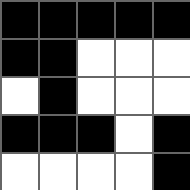[["black", "black", "black", "black", "black"], ["black", "black", "white", "white", "white"], ["white", "black", "white", "white", "white"], ["black", "black", "black", "white", "black"], ["white", "white", "white", "white", "black"]]